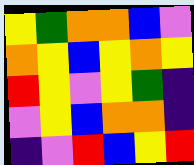[["yellow", "green", "orange", "orange", "blue", "violet"], ["orange", "yellow", "blue", "yellow", "orange", "yellow"], ["red", "yellow", "violet", "yellow", "green", "indigo"], ["violet", "yellow", "blue", "orange", "orange", "indigo"], ["indigo", "violet", "red", "blue", "yellow", "red"]]